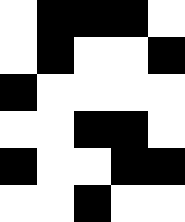[["white", "black", "black", "black", "white"], ["white", "black", "white", "white", "black"], ["black", "white", "white", "white", "white"], ["white", "white", "black", "black", "white"], ["black", "white", "white", "black", "black"], ["white", "white", "black", "white", "white"]]